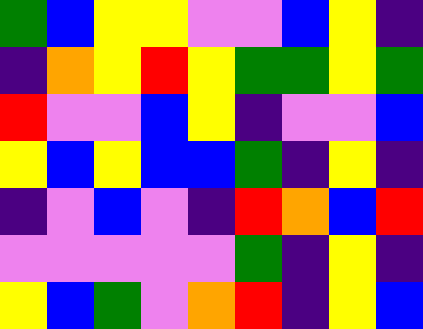[["green", "blue", "yellow", "yellow", "violet", "violet", "blue", "yellow", "indigo"], ["indigo", "orange", "yellow", "red", "yellow", "green", "green", "yellow", "green"], ["red", "violet", "violet", "blue", "yellow", "indigo", "violet", "violet", "blue"], ["yellow", "blue", "yellow", "blue", "blue", "green", "indigo", "yellow", "indigo"], ["indigo", "violet", "blue", "violet", "indigo", "red", "orange", "blue", "red"], ["violet", "violet", "violet", "violet", "violet", "green", "indigo", "yellow", "indigo"], ["yellow", "blue", "green", "violet", "orange", "red", "indigo", "yellow", "blue"]]